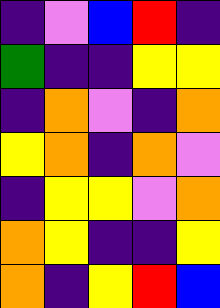[["indigo", "violet", "blue", "red", "indigo"], ["green", "indigo", "indigo", "yellow", "yellow"], ["indigo", "orange", "violet", "indigo", "orange"], ["yellow", "orange", "indigo", "orange", "violet"], ["indigo", "yellow", "yellow", "violet", "orange"], ["orange", "yellow", "indigo", "indigo", "yellow"], ["orange", "indigo", "yellow", "red", "blue"]]